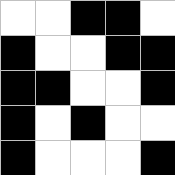[["white", "white", "black", "black", "white"], ["black", "white", "white", "black", "black"], ["black", "black", "white", "white", "black"], ["black", "white", "black", "white", "white"], ["black", "white", "white", "white", "black"]]